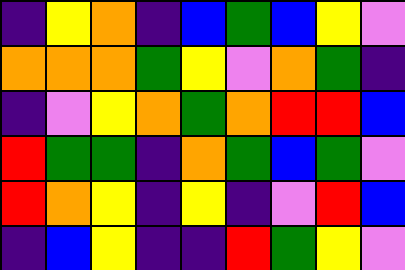[["indigo", "yellow", "orange", "indigo", "blue", "green", "blue", "yellow", "violet"], ["orange", "orange", "orange", "green", "yellow", "violet", "orange", "green", "indigo"], ["indigo", "violet", "yellow", "orange", "green", "orange", "red", "red", "blue"], ["red", "green", "green", "indigo", "orange", "green", "blue", "green", "violet"], ["red", "orange", "yellow", "indigo", "yellow", "indigo", "violet", "red", "blue"], ["indigo", "blue", "yellow", "indigo", "indigo", "red", "green", "yellow", "violet"]]